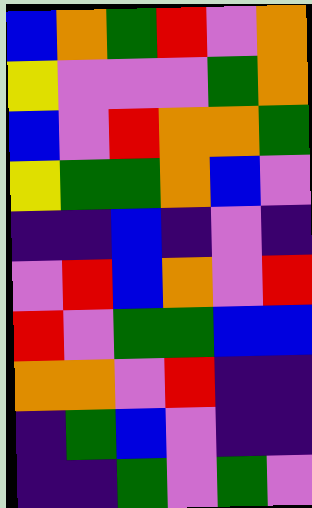[["blue", "orange", "green", "red", "violet", "orange"], ["yellow", "violet", "violet", "violet", "green", "orange"], ["blue", "violet", "red", "orange", "orange", "green"], ["yellow", "green", "green", "orange", "blue", "violet"], ["indigo", "indigo", "blue", "indigo", "violet", "indigo"], ["violet", "red", "blue", "orange", "violet", "red"], ["red", "violet", "green", "green", "blue", "blue"], ["orange", "orange", "violet", "red", "indigo", "indigo"], ["indigo", "green", "blue", "violet", "indigo", "indigo"], ["indigo", "indigo", "green", "violet", "green", "violet"]]